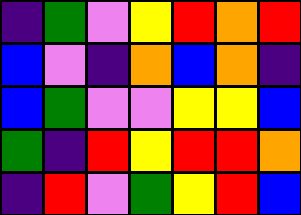[["indigo", "green", "violet", "yellow", "red", "orange", "red"], ["blue", "violet", "indigo", "orange", "blue", "orange", "indigo"], ["blue", "green", "violet", "violet", "yellow", "yellow", "blue"], ["green", "indigo", "red", "yellow", "red", "red", "orange"], ["indigo", "red", "violet", "green", "yellow", "red", "blue"]]